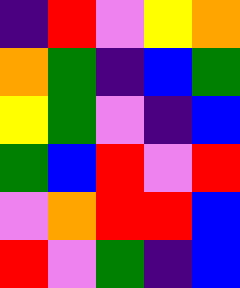[["indigo", "red", "violet", "yellow", "orange"], ["orange", "green", "indigo", "blue", "green"], ["yellow", "green", "violet", "indigo", "blue"], ["green", "blue", "red", "violet", "red"], ["violet", "orange", "red", "red", "blue"], ["red", "violet", "green", "indigo", "blue"]]